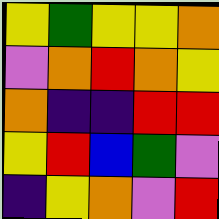[["yellow", "green", "yellow", "yellow", "orange"], ["violet", "orange", "red", "orange", "yellow"], ["orange", "indigo", "indigo", "red", "red"], ["yellow", "red", "blue", "green", "violet"], ["indigo", "yellow", "orange", "violet", "red"]]